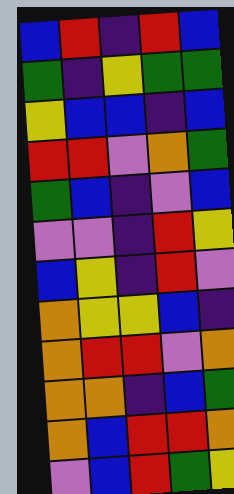[["blue", "red", "indigo", "red", "blue"], ["green", "indigo", "yellow", "green", "green"], ["yellow", "blue", "blue", "indigo", "blue"], ["red", "red", "violet", "orange", "green"], ["green", "blue", "indigo", "violet", "blue"], ["violet", "violet", "indigo", "red", "yellow"], ["blue", "yellow", "indigo", "red", "violet"], ["orange", "yellow", "yellow", "blue", "indigo"], ["orange", "red", "red", "violet", "orange"], ["orange", "orange", "indigo", "blue", "green"], ["orange", "blue", "red", "red", "orange"], ["violet", "blue", "red", "green", "yellow"]]